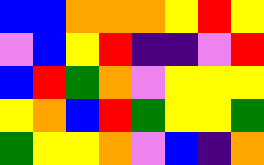[["blue", "blue", "orange", "orange", "orange", "yellow", "red", "yellow"], ["violet", "blue", "yellow", "red", "indigo", "indigo", "violet", "red"], ["blue", "red", "green", "orange", "violet", "yellow", "yellow", "yellow"], ["yellow", "orange", "blue", "red", "green", "yellow", "yellow", "green"], ["green", "yellow", "yellow", "orange", "violet", "blue", "indigo", "orange"]]